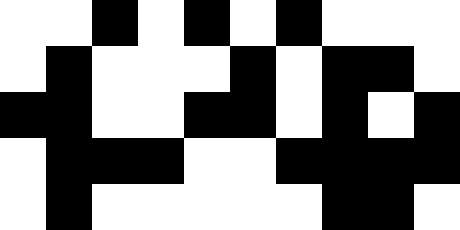[["white", "white", "black", "white", "black", "white", "black", "white", "white", "white"], ["white", "black", "white", "white", "white", "black", "white", "black", "black", "white"], ["black", "black", "white", "white", "black", "black", "white", "black", "white", "black"], ["white", "black", "black", "black", "white", "white", "black", "black", "black", "black"], ["white", "black", "white", "white", "white", "white", "white", "black", "black", "white"]]